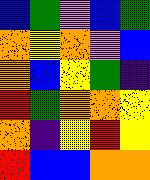[["blue", "green", "violet", "blue", "green"], ["orange", "yellow", "orange", "violet", "blue"], ["orange", "blue", "yellow", "green", "indigo"], ["red", "green", "orange", "orange", "yellow"], ["orange", "indigo", "yellow", "red", "yellow"], ["red", "blue", "blue", "orange", "orange"]]